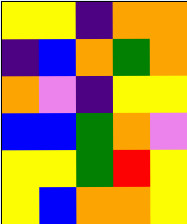[["yellow", "yellow", "indigo", "orange", "orange"], ["indigo", "blue", "orange", "green", "orange"], ["orange", "violet", "indigo", "yellow", "yellow"], ["blue", "blue", "green", "orange", "violet"], ["yellow", "yellow", "green", "red", "yellow"], ["yellow", "blue", "orange", "orange", "yellow"]]